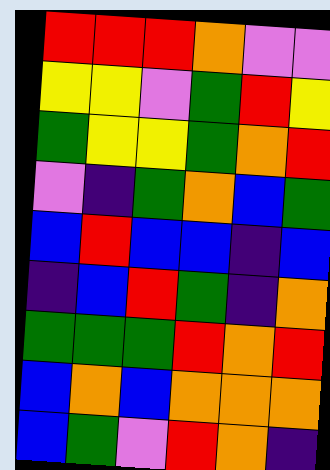[["red", "red", "red", "orange", "violet", "violet"], ["yellow", "yellow", "violet", "green", "red", "yellow"], ["green", "yellow", "yellow", "green", "orange", "red"], ["violet", "indigo", "green", "orange", "blue", "green"], ["blue", "red", "blue", "blue", "indigo", "blue"], ["indigo", "blue", "red", "green", "indigo", "orange"], ["green", "green", "green", "red", "orange", "red"], ["blue", "orange", "blue", "orange", "orange", "orange"], ["blue", "green", "violet", "red", "orange", "indigo"]]